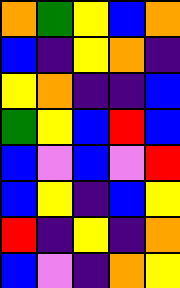[["orange", "green", "yellow", "blue", "orange"], ["blue", "indigo", "yellow", "orange", "indigo"], ["yellow", "orange", "indigo", "indigo", "blue"], ["green", "yellow", "blue", "red", "blue"], ["blue", "violet", "blue", "violet", "red"], ["blue", "yellow", "indigo", "blue", "yellow"], ["red", "indigo", "yellow", "indigo", "orange"], ["blue", "violet", "indigo", "orange", "yellow"]]